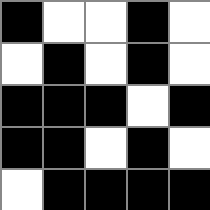[["black", "white", "white", "black", "white"], ["white", "black", "white", "black", "white"], ["black", "black", "black", "white", "black"], ["black", "black", "white", "black", "white"], ["white", "black", "black", "black", "black"]]